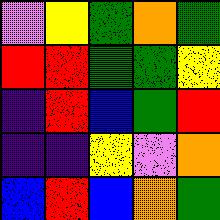[["violet", "yellow", "green", "orange", "green"], ["red", "red", "green", "green", "yellow"], ["indigo", "red", "blue", "green", "red"], ["indigo", "indigo", "yellow", "violet", "orange"], ["blue", "red", "blue", "orange", "green"]]